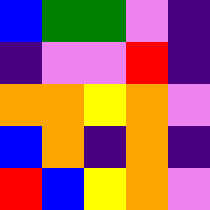[["blue", "green", "green", "violet", "indigo"], ["indigo", "violet", "violet", "red", "indigo"], ["orange", "orange", "yellow", "orange", "violet"], ["blue", "orange", "indigo", "orange", "indigo"], ["red", "blue", "yellow", "orange", "violet"]]